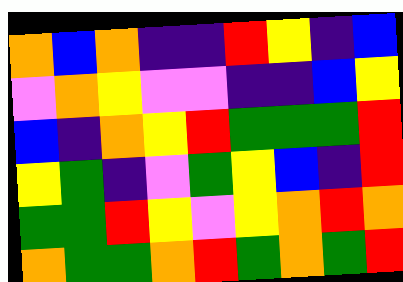[["orange", "blue", "orange", "indigo", "indigo", "red", "yellow", "indigo", "blue"], ["violet", "orange", "yellow", "violet", "violet", "indigo", "indigo", "blue", "yellow"], ["blue", "indigo", "orange", "yellow", "red", "green", "green", "green", "red"], ["yellow", "green", "indigo", "violet", "green", "yellow", "blue", "indigo", "red"], ["green", "green", "red", "yellow", "violet", "yellow", "orange", "red", "orange"], ["orange", "green", "green", "orange", "red", "green", "orange", "green", "red"]]